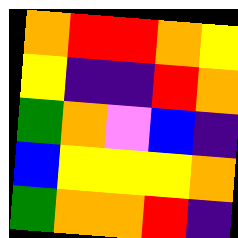[["orange", "red", "red", "orange", "yellow"], ["yellow", "indigo", "indigo", "red", "orange"], ["green", "orange", "violet", "blue", "indigo"], ["blue", "yellow", "yellow", "yellow", "orange"], ["green", "orange", "orange", "red", "indigo"]]